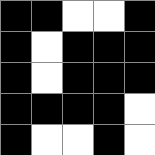[["black", "black", "white", "white", "black"], ["black", "white", "black", "black", "black"], ["black", "white", "black", "black", "black"], ["black", "black", "black", "black", "white"], ["black", "white", "white", "black", "white"]]